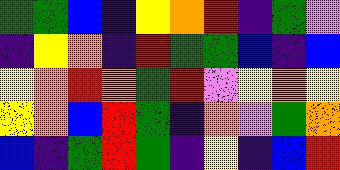[["green", "green", "blue", "indigo", "yellow", "orange", "red", "indigo", "green", "violet"], ["indigo", "yellow", "orange", "indigo", "red", "green", "green", "blue", "indigo", "blue"], ["yellow", "orange", "red", "orange", "green", "red", "violet", "yellow", "orange", "yellow"], ["yellow", "orange", "blue", "red", "green", "indigo", "orange", "violet", "green", "orange"], ["blue", "indigo", "green", "red", "green", "indigo", "yellow", "indigo", "blue", "red"]]